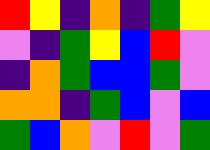[["red", "yellow", "indigo", "orange", "indigo", "green", "yellow"], ["violet", "indigo", "green", "yellow", "blue", "red", "violet"], ["indigo", "orange", "green", "blue", "blue", "green", "violet"], ["orange", "orange", "indigo", "green", "blue", "violet", "blue"], ["green", "blue", "orange", "violet", "red", "violet", "green"]]